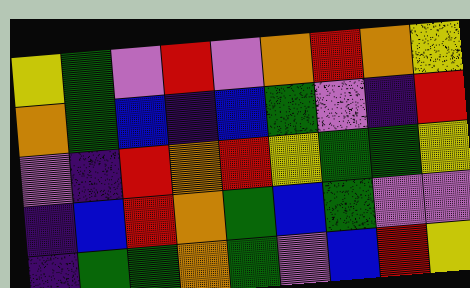[["yellow", "green", "violet", "red", "violet", "orange", "red", "orange", "yellow"], ["orange", "green", "blue", "indigo", "blue", "green", "violet", "indigo", "red"], ["violet", "indigo", "red", "orange", "red", "yellow", "green", "green", "yellow"], ["indigo", "blue", "red", "orange", "green", "blue", "green", "violet", "violet"], ["indigo", "green", "green", "orange", "green", "violet", "blue", "red", "yellow"]]